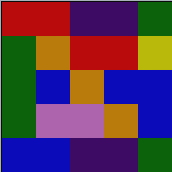[["red", "red", "indigo", "indigo", "green"], ["green", "orange", "red", "red", "yellow"], ["green", "blue", "orange", "blue", "blue"], ["green", "violet", "violet", "orange", "blue"], ["blue", "blue", "indigo", "indigo", "green"]]